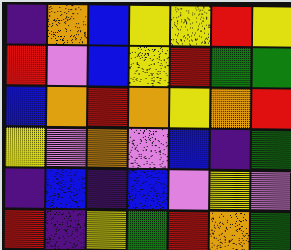[["indigo", "orange", "blue", "yellow", "yellow", "red", "yellow"], ["red", "violet", "blue", "yellow", "red", "green", "green"], ["blue", "orange", "red", "orange", "yellow", "orange", "red"], ["yellow", "violet", "orange", "violet", "blue", "indigo", "green"], ["indigo", "blue", "indigo", "blue", "violet", "yellow", "violet"], ["red", "indigo", "yellow", "green", "red", "orange", "green"]]